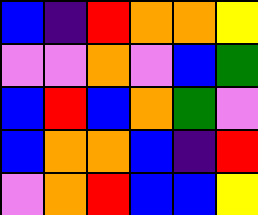[["blue", "indigo", "red", "orange", "orange", "yellow"], ["violet", "violet", "orange", "violet", "blue", "green"], ["blue", "red", "blue", "orange", "green", "violet"], ["blue", "orange", "orange", "blue", "indigo", "red"], ["violet", "orange", "red", "blue", "blue", "yellow"]]